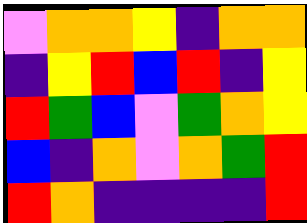[["violet", "orange", "orange", "yellow", "indigo", "orange", "orange"], ["indigo", "yellow", "red", "blue", "red", "indigo", "yellow"], ["red", "green", "blue", "violet", "green", "orange", "yellow"], ["blue", "indigo", "orange", "violet", "orange", "green", "red"], ["red", "orange", "indigo", "indigo", "indigo", "indigo", "red"]]